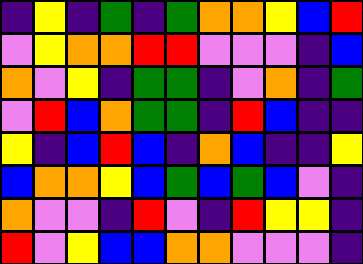[["indigo", "yellow", "indigo", "green", "indigo", "green", "orange", "orange", "yellow", "blue", "red"], ["violet", "yellow", "orange", "orange", "red", "red", "violet", "violet", "violet", "indigo", "blue"], ["orange", "violet", "yellow", "indigo", "green", "green", "indigo", "violet", "orange", "indigo", "green"], ["violet", "red", "blue", "orange", "green", "green", "indigo", "red", "blue", "indigo", "indigo"], ["yellow", "indigo", "blue", "red", "blue", "indigo", "orange", "blue", "indigo", "indigo", "yellow"], ["blue", "orange", "orange", "yellow", "blue", "green", "blue", "green", "blue", "violet", "indigo"], ["orange", "violet", "violet", "indigo", "red", "violet", "indigo", "red", "yellow", "yellow", "indigo"], ["red", "violet", "yellow", "blue", "blue", "orange", "orange", "violet", "violet", "violet", "indigo"]]